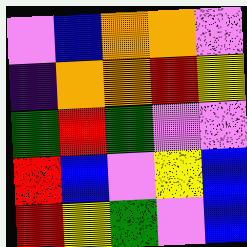[["violet", "blue", "orange", "orange", "violet"], ["indigo", "orange", "orange", "red", "yellow"], ["green", "red", "green", "violet", "violet"], ["red", "blue", "violet", "yellow", "blue"], ["red", "yellow", "green", "violet", "blue"]]